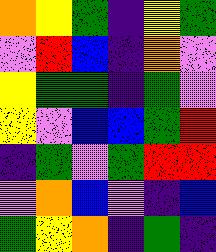[["orange", "yellow", "green", "indigo", "yellow", "green"], ["violet", "red", "blue", "indigo", "orange", "violet"], ["yellow", "green", "green", "indigo", "green", "violet"], ["yellow", "violet", "blue", "blue", "green", "red"], ["indigo", "green", "violet", "green", "red", "red"], ["violet", "orange", "blue", "violet", "indigo", "blue"], ["green", "yellow", "orange", "indigo", "green", "indigo"]]